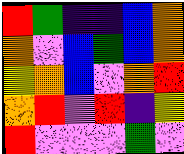[["red", "green", "indigo", "indigo", "blue", "orange"], ["orange", "violet", "blue", "green", "blue", "orange"], ["yellow", "orange", "blue", "violet", "orange", "red"], ["orange", "red", "violet", "red", "indigo", "yellow"], ["red", "violet", "violet", "violet", "green", "violet"]]